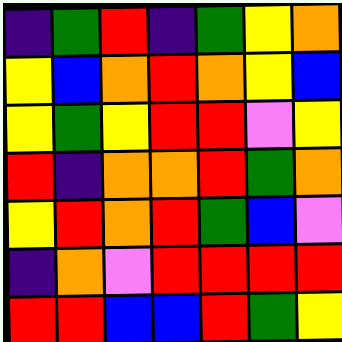[["indigo", "green", "red", "indigo", "green", "yellow", "orange"], ["yellow", "blue", "orange", "red", "orange", "yellow", "blue"], ["yellow", "green", "yellow", "red", "red", "violet", "yellow"], ["red", "indigo", "orange", "orange", "red", "green", "orange"], ["yellow", "red", "orange", "red", "green", "blue", "violet"], ["indigo", "orange", "violet", "red", "red", "red", "red"], ["red", "red", "blue", "blue", "red", "green", "yellow"]]